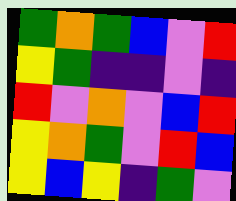[["green", "orange", "green", "blue", "violet", "red"], ["yellow", "green", "indigo", "indigo", "violet", "indigo"], ["red", "violet", "orange", "violet", "blue", "red"], ["yellow", "orange", "green", "violet", "red", "blue"], ["yellow", "blue", "yellow", "indigo", "green", "violet"]]